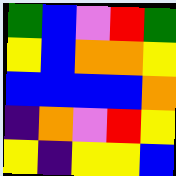[["green", "blue", "violet", "red", "green"], ["yellow", "blue", "orange", "orange", "yellow"], ["blue", "blue", "blue", "blue", "orange"], ["indigo", "orange", "violet", "red", "yellow"], ["yellow", "indigo", "yellow", "yellow", "blue"]]